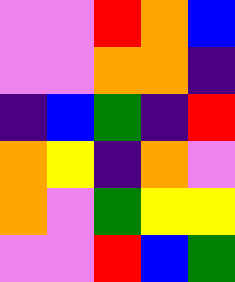[["violet", "violet", "red", "orange", "blue"], ["violet", "violet", "orange", "orange", "indigo"], ["indigo", "blue", "green", "indigo", "red"], ["orange", "yellow", "indigo", "orange", "violet"], ["orange", "violet", "green", "yellow", "yellow"], ["violet", "violet", "red", "blue", "green"]]